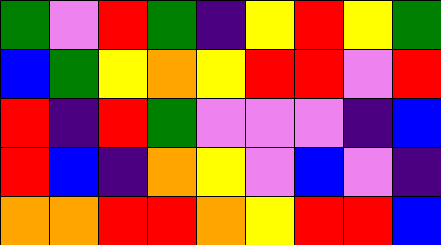[["green", "violet", "red", "green", "indigo", "yellow", "red", "yellow", "green"], ["blue", "green", "yellow", "orange", "yellow", "red", "red", "violet", "red"], ["red", "indigo", "red", "green", "violet", "violet", "violet", "indigo", "blue"], ["red", "blue", "indigo", "orange", "yellow", "violet", "blue", "violet", "indigo"], ["orange", "orange", "red", "red", "orange", "yellow", "red", "red", "blue"]]